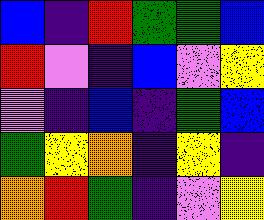[["blue", "indigo", "red", "green", "green", "blue"], ["red", "violet", "indigo", "blue", "violet", "yellow"], ["violet", "indigo", "blue", "indigo", "green", "blue"], ["green", "yellow", "orange", "indigo", "yellow", "indigo"], ["orange", "red", "green", "indigo", "violet", "yellow"]]